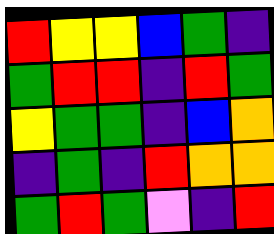[["red", "yellow", "yellow", "blue", "green", "indigo"], ["green", "red", "red", "indigo", "red", "green"], ["yellow", "green", "green", "indigo", "blue", "orange"], ["indigo", "green", "indigo", "red", "orange", "orange"], ["green", "red", "green", "violet", "indigo", "red"]]